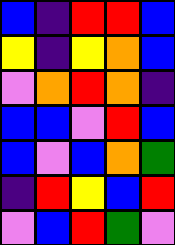[["blue", "indigo", "red", "red", "blue"], ["yellow", "indigo", "yellow", "orange", "blue"], ["violet", "orange", "red", "orange", "indigo"], ["blue", "blue", "violet", "red", "blue"], ["blue", "violet", "blue", "orange", "green"], ["indigo", "red", "yellow", "blue", "red"], ["violet", "blue", "red", "green", "violet"]]